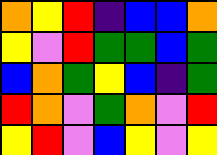[["orange", "yellow", "red", "indigo", "blue", "blue", "orange"], ["yellow", "violet", "red", "green", "green", "blue", "green"], ["blue", "orange", "green", "yellow", "blue", "indigo", "green"], ["red", "orange", "violet", "green", "orange", "violet", "red"], ["yellow", "red", "violet", "blue", "yellow", "violet", "yellow"]]